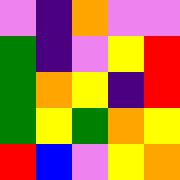[["violet", "indigo", "orange", "violet", "violet"], ["green", "indigo", "violet", "yellow", "red"], ["green", "orange", "yellow", "indigo", "red"], ["green", "yellow", "green", "orange", "yellow"], ["red", "blue", "violet", "yellow", "orange"]]